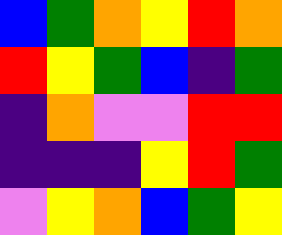[["blue", "green", "orange", "yellow", "red", "orange"], ["red", "yellow", "green", "blue", "indigo", "green"], ["indigo", "orange", "violet", "violet", "red", "red"], ["indigo", "indigo", "indigo", "yellow", "red", "green"], ["violet", "yellow", "orange", "blue", "green", "yellow"]]